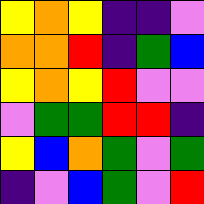[["yellow", "orange", "yellow", "indigo", "indigo", "violet"], ["orange", "orange", "red", "indigo", "green", "blue"], ["yellow", "orange", "yellow", "red", "violet", "violet"], ["violet", "green", "green", "red", "red", "indigo"], ["yellow", "blue", "orange", "green", "violet", "green"], ["indigo", "violet", "blue", "green", "violet", "red"]]